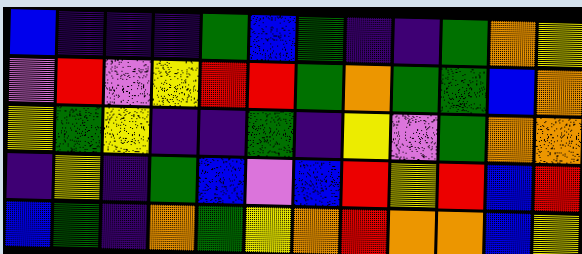[["blue", "indigo", "indigo", "indigo", "green", "blue", "green", "indigo", "indigo", "green", "orange", "yellow"], ["violet", "red", "violet", "yellow", "red", "red", "green", "orange", "green", "green", "blue", "orange"], ["yellow", "green", "yellow", "indigo", "indigo", "green", "indigo", "yellow", "violet", "green", "orange", "orange"], ["indigo", "yellow", "indigo", "green", "blue", "violet", "blue", "red", "yellow", "red", "blue", "red"], ["blue", "green", "indigo", "orange", "green", "yellow", "orange", "red", "orange", "orange", "blue", "yellow"]]